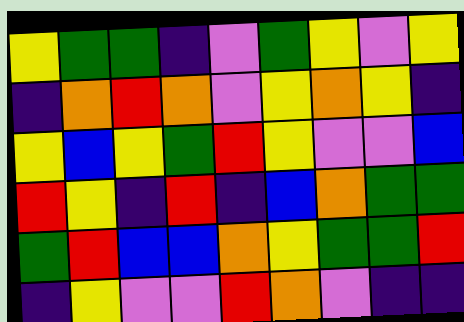[["yellow", "green", "green", "indigo", "violet", "green", "yellow", "violet", "yellow"], ["indigo", "orange", "red", "orange", "violet", "yellow", "orange", "yellow", "indigo"], ["yellow", "blue", "yellow", "green", "red", "yellow", "violet", "violet", "blue"], ["red", "yellow", "indigo", "red", "indigo", "blue", "orange", "green", "green"], ["green", "red", "blue", "blue", "orange", "yellow", "green", "green", "red"], ["indigo", "yellow", "violet", "violet", "red", "orange", "violet", "indigo", "indigo"]]